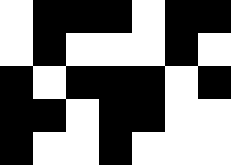[["white", "black", "black", "black", "white", "black", "black"], ["white", "black", "white", "white", "white", "black", "white"], ["black", "white", "black", "black", "black", "white", "black"], ["black", "black", "white", "black", "black", "white", "white"], ["black", "white", "white", "black", "white", "white", "white"]]